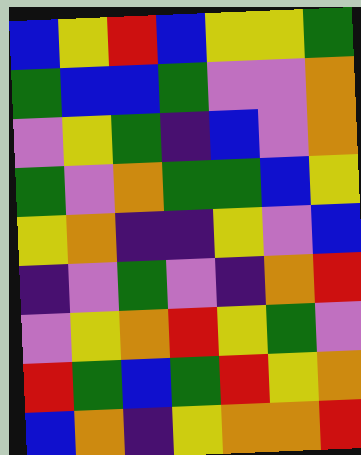[["blue", "yellow", "red", "blue", "yellow", "yellow", "green"], ["green", "blue", "blue", "green", "violet", "violet", "orange"], ["violet", "yellow", "green", "indigo", "blue", "violet", "orange"], ["green", "violet", "orange", "green", "green", "blue", "yellow"], ["yellow", "orange", "indigo", "indigo", "yellow", "violet", "blue"], ["indigo", "violet", "green", "violet", "indigo", "orange", "red"], ["violet", "yellow", "orange", "red", "yellow", "green", "violet"], ["red", "green", "blue", "green", "red", "yellow", "orange"], ["blue", "orange", "indigo", "yellow", "orange", "orange", "red"]]